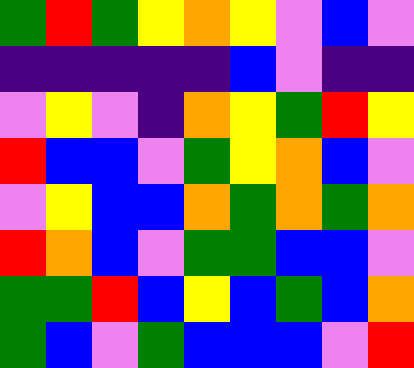[["green", "red", "green", "yellow", "orange", "yellow", "violet", "blue", "violet"], ["indigo", "indigo", "indigo", "indigo", "indigo", "blue", "violet", "indigo", "indigo"], ["violet", "yellow", "violet", "indigo", "orange", "yellow", "green", "red", "yellow"], ["red", "blue", "blue", "violet", "green", "yellow", "orange", "blue", "violet"], ["violet", "yellow", "blue", "blue", "orange", "green", "orange", "green", "orange"], ["red", "orange", "blue", "violet", "green", "green", "blue", "blue", "violet"], ["green", "green", "red", "blue", "yellow", "blue", "green", "blue", "orange"], ["green", "blue", "violet", "green", "blue", "blue", "blue", "violet", "red"]]